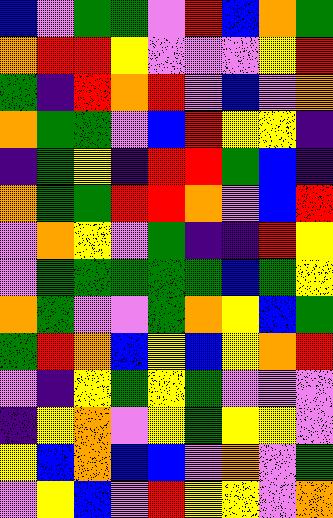[["blue", "violet", "green", "green", "violet", "red", "blue", "orange", "green"], ["orange", "red", "red", "yellow", "violet", "violet", "violet", "yellow", "red"], ["green", "indigo", "red", "orange", "red", "violet", "blue", "violet", "orange"], ["orange", "green", "green", "violet", "blue", "red", "yellow", "yellow", "indigo"], ["indigo", "green", "yellow", "indigo", "red", "red", "green", "blue", "indigo"], ["orange", "green", "green", "red", "red", "orange", "violet", "blue", "red"], ["violet", "orange", "yellow", "violet", "green", "indigo", "indigo", "red", "yellow"], ["violet", "green", "green", "green", "green", "green", "blue", "green", "yellow"], ["orange", "green", "violet", "violet", "green", "orange", "yellow", "blue", "green"], ["green", "red", "orange", "blue", "yellow", "blue", "yellow", "orange", "red"], ["violet", "indigo", "yellow", "green", "yellow", "green", "violet", "violet", "violet"], ["indigo", "yellow", "orange", "violet", "yellow", "green", "yellow", "yellow", "violet"], ["yellow", "blue", "orange", "blue", "blue", "violet", "orange", "violet", "green"], ["violet", "yellow", "blue", "violet", "red", "yellow", "yellow", "violet", "orange"]]